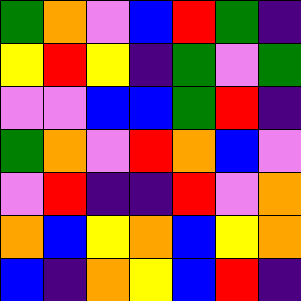[["green", "orange", "violet", "blue", "red", "green", "indigo"], ["yellow", "red", "yellow", "indigo", "green", "violet", "green"], ["violet", "violet", "blue", "blue", "green", "red", "indigo"], ["green", "orange", "violet", "red", "orange", "blue", "violet"], ["violet", "red", "indigo", "indigo", "red", "violet", "orange"], ["orange", "blue", "yellow", "orange", "blue", "yellow", "orange"], ["blue", "indigo", "orange", "yellow", "blue", "red", "indigo"]]